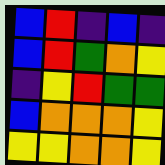[["blue", "red", "indigo", "blue", "indigo"], ["blue", "red", "green", "orange", "yellow"], ["indigo", "yellow", "red", "green", "green"], ["blue", "orange", "orange", "orange", "yellow"], ["yellow", "yellow", "orange", "orange", "yellow"]]